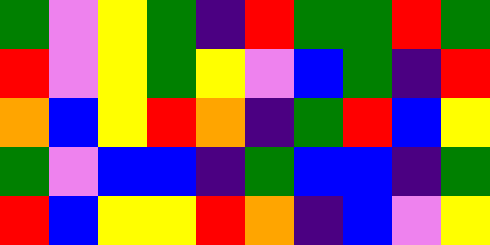[["green", "violet", "yellow", "green", "indigo", "red", "green", "green", "red", "green"], ["red", "violet", "yellow", "green", "yellow", "violet", "blue", "green", "indigo", "red"], ["orange", "blue", "yellow", "red", "orange", "indigo", "green", "red", "blue", "yellow"], ["green", "violet", "blue", "blue", "indigo", "green", "blue", "blue", "indigo", "green"], ["red", "blue", "yellow", "yellow", "red", "orange", "indigo", "blue", "violet", "yellow"]]